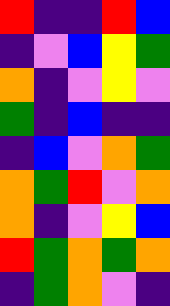[["red", "indigo", "indigo", "red", "blue"], ["indigo", "violet", "blue", "yellow", "green"], ["orange", "indigo", "violet", "yellow", "violet"], ["green", "indigo", "blue", "indigo", "indigo"], ["indigo", "blue", "violet", "orange", "green"], ["orange", "green", "red", "violet", "orange"], ["orange", "indigo", "violet", "yellow", "blue"], ["red", "green", "orange", "green", "orange"], ["indigo", "green", "orange", "violet", "indigo"]]